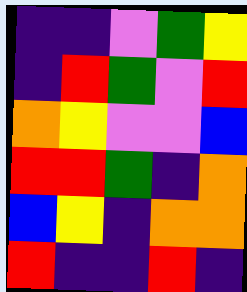[["indigo", "indigo", "violet", "green", "yellow"], ["indigo", "red", "green", "violet", "red"], ["orange", "yellow", "violet", "violet", "blue"], ["red", "red", "green", "indigo", "orange"], ["blue", "yellow", "indigo", "orange", "orange"], ["red", "indigo", "indigo", "red", "indigo"]]